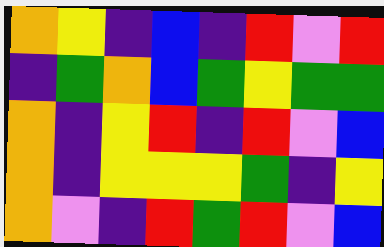[["orange", "yellow", "indigo", "blue", "indigo", "red", "violet", "red"], ["indigo", "green", "orange", "blue", "green", "yellow", "green", "green"], ["orange", "indigo", "yellow", "red", "indigo", "red", "violet", "blue"], ["orange", "indigo", "yellow", "yellow", "yellow", "green", "indigo", "yellow"], ["orange", "violet", "indigo", "red", "green", "red", "violet", "blue"]]